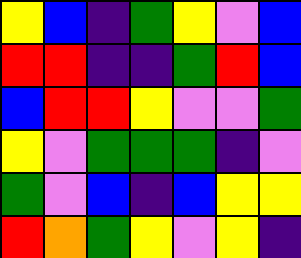[["yellow", "blue", "indigo", "green", "yellow", "violet", "blue"], ["red", "red", "indigo", "indigo", "green", "red", "blue"], ["blue", "red", "red", "yellow", "violet", "violet", "green"], ["yellow", "violet", "green", "green", "green", "indigo", "violet"], ["green", "violet", "blue", "indigo", "blue", "yellow", "yellow"], ["red", "orange", "green", "yellow", "violet", "yellow", "indigo"]]